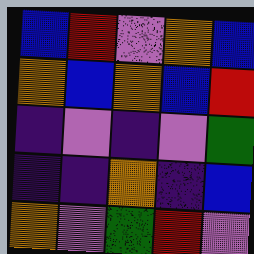[["blue", "red", "violet", "orange", "blue"], ["orange", "blue", "orange", "blue", "red"], ["indigo", "violet", "indigo", "violet", "green"], ["indigo", "indigo", "orange", "indigo", "blue"], ["orange", "violet", "green", "red", "violet"]]